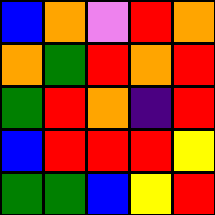[["blue", "orange", "violet", "red", "orange"], ["orange", "green", "red", "orange", "red"], ["green", "red", "orange", "indigo", "red"], ["blue", "red", "red", "red", "yellow"], ["green", "green", "blue", "yellow", "red"]]